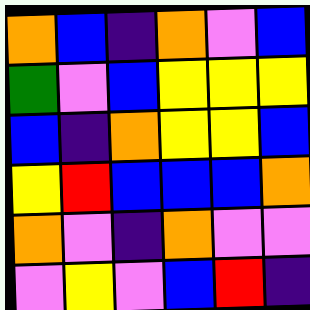[["orange", "blue", "indigo", "orange", "violet", "blue"], ["green", "violet", "blue", "yellow", "yellow", "yellow"], ["blue", "indigo", "orange", "yellow", "yellow", "blue"], ["yellow", "red", "blue", "blue", "blue", "orange"], ["orange", "violet", "indigo", "orange", "violet", "violet"], ["violet", "yellow", "violet", "blue", "red", "indigo"]]